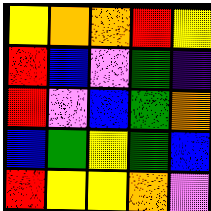[["yellow", "orange", "orange", "red", "yellow"], ["red", "blue", "violet", "green", "indigo"], ["red", "violet", "blue", "green", "orange"], ["blue", "green", "yellow", "green", "blue"], ["red", "yellow", "yellow", "orange", "violet"]]